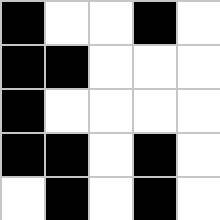[["black", "white", "white", "black", "white"], ["black", "black", "white", "white", "white"], ["black", "white", "white", "white", "white"], ["black", "black", "white", "black", "white"], ["white", "black", "white", "black", "white"]]